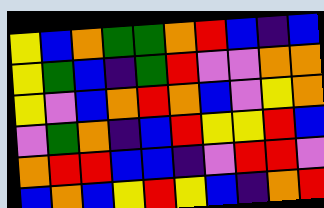[["yellow", "blue", "orange", "green", "green", "orange", "red", "blue", "indigo", "blue"], ["yellow", "green", "blue", "indigo", "green", "red", "violet", "violet", "orange", "orange"], ["yellow", "violet", "blue", "orange", "red", "orange", "blue", "violet", "yellow", "orange"], ["violet", "green", "orange", "indigo", "blue", "red", "yellow", "yellow", "red", "blue"], ["orange", "red", "red", "blue", "blue", "indigo", "violet", "red", "red", "violet"], ["blue", "orange", "blue", "yellow", "red", "yellow", "blue", "indigo", "orange", "red"]]